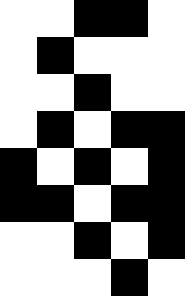[["white", "white", "black", "black", "white"], ["white", "black", "white", "white", "white"], ["white", "white", "black", "white", "white"], ["white", "black", "white", "black", "black"], ["black", "white", "black", "white", "black"], ["black", "black", "white", "black", "black"], ["white", "white", "black", "white", "black"], ["white", "white", "white", "black", "white"]]